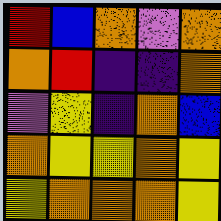[["red", "blue", "orange", "violet", "orange"], ["orange", "red", "indigo", "indigo", "orange"], ["violet", "yellow", "indigo", "orange", "blue"], ["orange", "yellow", "yellow", "orange", "yellow"], ["yellow", "orange", "orange", "orange", "yellow"]]